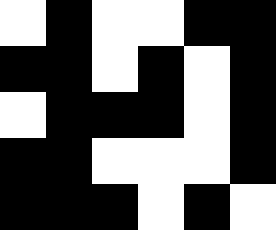[["white", "black", "white", "white", "black", "black"], ["black", "black", "white", "black", "white", "black"], ["white", "black", "black", "black", "white", "black"], ["black", "black", "white", "white", "white", "black"], ["black", "black", "black", "white", "black", "white"]]